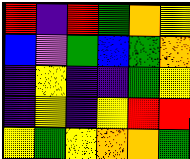[["red", "indigo", "red", "green", "orange", "yellow"], ["blue", "violet", "green", "blue", "green", "orange"], ["indigo", "yellow", "indigo", "indigo", "green", "yellow"], ["indigo", "yellow", "indigo", "yellow", "red", "red"], ["yellow", "green", "yellow", "orange", "orange", "green"]]